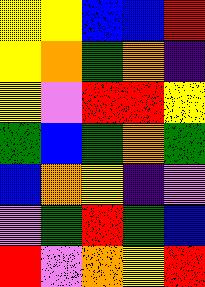[["yellow", "yellow", "blue", "blue", "red"], ["yellow", "orange", "green", "orange", "indigo"], ["yellow", "violet", "red", "red", "yellow"], ["green", "blue", "green", "orange", "green"], ["blue", "orange", "yellow", "indigo", "violet"], ["violet", "green", "red", "green", "blue"], ["red", "violet", "orange", "yellow", "red"]]